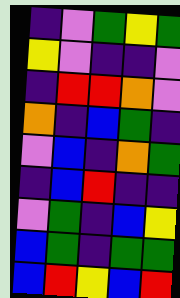[["indigo", "violet", "green", "yellow", "green"], ["yellow", "violet", "indigo", "indigo", "violet"], ["indigo", "red", "red", "orange", "violet"], ["orange", "indigo", "blue", "green", "indigo"], ["violet", "blue", "indigo", "orange", "green"], ["indigo", "blue", "red", "indigo", "indigo"], ["violet", "green", "indigo", "blue", "yellow"], ["blue", "green", "indigo", "green", "green"], ["blue", "red", "yellow", "blue", "red"]]